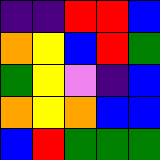[["indigo", "indigo", "red", "red", "blue"], ["orange", "yellow", "blue", "red", "green"], ["green", "yellow", "violet", "indigo", "blue"], ["orange", "yellow", "orange", "blue", "blue"], ["blue", "red", "green", "green", "green"]]